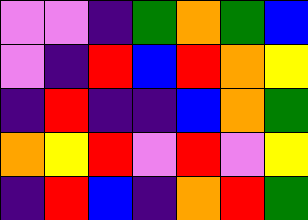[["violet", "violet", "indigo", "green", "orange", "green", "blue"], ["violet", "indigo", "red", "blue", "red", "orange", "yellow"], ["indigo", "red", "indigo", "indigo", "blue", "orange", "green"], ["orange", "yellow", "red", "violet", "red", "violet", "yellow"], ["indigo", "red", "blue", "indigo", "orange", "red", "green"]]